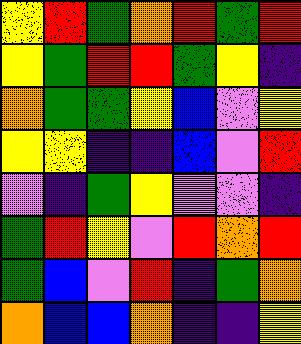[["yellow", "red", "green", "orange", "red", "green", "red"], ["yellow", "green", "red", "red", "green", "yellow", "indigo"], ["orange", "green", "green", "yellow", "blue", "violet", "yellow"], ["yellow", "yellow", "indigo", "indigo", "blue", "violet", "red"], ["violet", "indigo", "green", "yellow", "violet", "violet", "indigo"], ["green", "red", "yellow", "violet", "red", "orange", "red"], ["green", "blue", "violet", "red", "indigo", "green", "orange"], ["orange", "blue", "blue", "orange", "indigo", "indigo", "yellow"]]